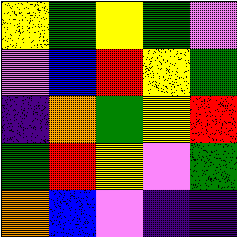[["yellow", "green", "yellow", "green", "violet"], ["violet", "blue", "red", "yellow", "green"], ["indigo", "orange", "green", "yellow", "red"], ["green", "red", "yellow", "violet", "green"], ["orange", "blue", "violet", "indigo", "indigo"]]